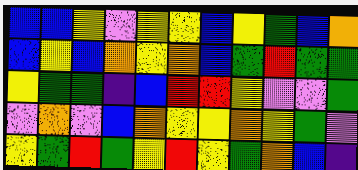[["blue", "blue", "yellow", "violet", "yellow", "yellow", "blue", "yellow", "green", "blue", "orange"], ["blue", "yellow", "blue", "orange", "yellow", "orange", "blue", "green", "red", "green", "green"], ["yellow", "green", "green", "indigo", "blue", "red", "red", "yellow", "violet", "violet", "green"], ["violet", "orange", "violet", "blue", "orange", "yellow", "yellow", "orange", "yellow", "green", "violet"], ["yellow", "green", "red", "green", "yellow", "red", "yellow", "green", "orange", "blue", "indigo"]]